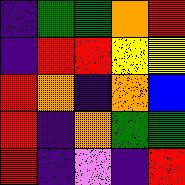[["indigo", "green", "green", "orange", "red"], ["indigo", "red", "red", "yellow", "yellow"], ["red", "orange", "indigo", "orange", "blue"], ["red", "indigo", "orange", "green", "green"], ["red", "indigo", "violet", "indigo", "red"]]